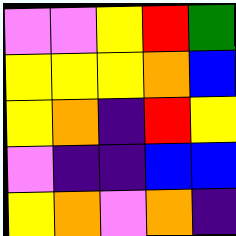[["violet", "violet", "yellow", "red", "green"], ["yellow", "yellow", "yellow", "orange", "blue"], ["yellow", "orange", "indigo", "red", "yellow"], ["violet", "indigo", "indigo", "blue", "blue"], ["yellow", "orange", "violet", "orange", "indigo"]]